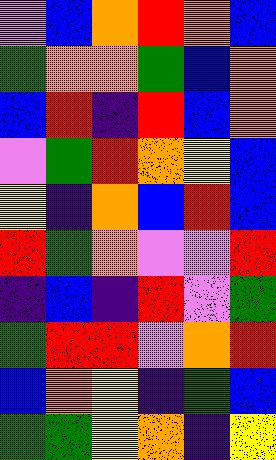[["violet", "blue", "orange", "red", "orange", "blue"], ["green", "orange", "orange", "green", "blue", "orange"], ["blue", "red", "indigo", "red", "blue", "orange"], ["violet", "green", "red", "orange", "yellow", "blue"], ["yellow", "indigo", "orange", "blue", "red", "blue"], ["red", "green", "orange", "violet", "violet", "red"], ["indigo", "blue", "indigo", "red", "violet", "green"], ["green", "red", "red", "violet", "orange", "red"], ["blue", "orange", "yellow", "indigo", "green", "blue"], ["green", "green", "yellow", "orange", "indigo", "yellow"]]